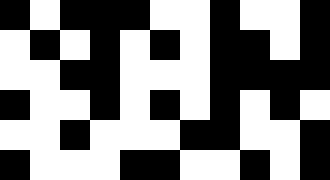[["black", "white", "black", "black", "black", "white", "white", "black", "white", "white", "black"], ["white", "black", "white", "black", "white", "black", "white", "black", "black", "white", "black"], ["white", "white", "black", "black", "white", "white", "white", "black", "black", "black", "black"], ["black", "white", "white", "black", "white", "black", "white", "black", "white", "black", "white"], ["white", "white", "black", "white", "white", "white", "black", "black", "white", "white", "black"], ["black", "white", "white", "white", "black", "black", "white", "white", "black", "white", "black"]]